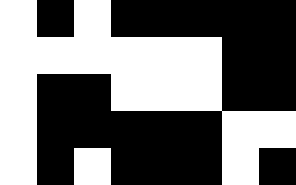[["white", "black", "white", "black", "black", "black", "black", "black"], ["white", "white", "white", "white", "white", "white", "black", "black"], ["white", "black", "black", "white", "white", "white", "black", "black"], ["white", "black", "black", "black", "black", "black", "white", "white"], ["white", "black", "white", "black", "black", "black", "white", "black"]]